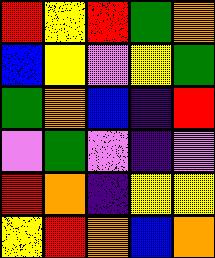[["red", "yellow", "red", "green", "orange"], ["blue", "yellow", "violet", "yellow", "green"], ["green", "orange", "blue", "indigo", "red"], ["violet", "green", "violet", "indigo", "violet"], ["red", "orange", "indigo", "yellow", "yellow"], ["yellow", "red", "orange", "blue", "orange"]]